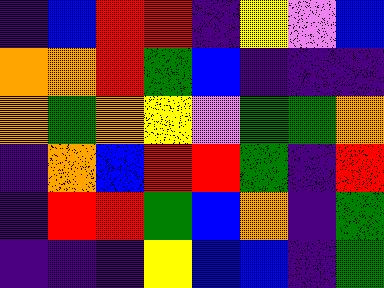[["indigo", "blue", "red", "red", "indigo", "yellow", "violet", "blue"], ["orange", "orange", "red", "green", "blue", "indigo", "indigo", "indigo"], ["orange", "green", "orange", "yellow", "violet", "green", "green", "orange"], ["indigo", "orange", "blue", "red", "red", "green", "indigo", "red"], ["indigo", "red", "red", "green", "blue", "orange", "indigo", "green"], ["indigo", "indigo", "indigo", "yellow", "blue", "blue", "indigo", "green"]]